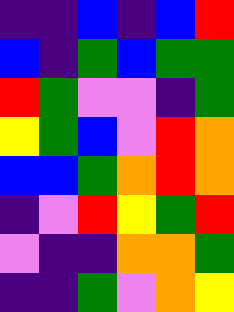[["indigo", "indigo", "blue", "indigo", "blue", "red"], ["blue", "indigo", "green", "blue", "green", "green"], ["red", "green", "violet", "violet", "indigo", "green"], ["yellow", "green", "blue", "violet", "red", "orange"], ["blue", "blue", "green", "orange", "red", "orange"], ["indigo", "violet", "red", "yellow", "green", "red"], ["violet", "indigo", "indigo", "orange", "orange", "green"], ["indigo", "indigo", "green", "violet", "orange", "yellow"]]